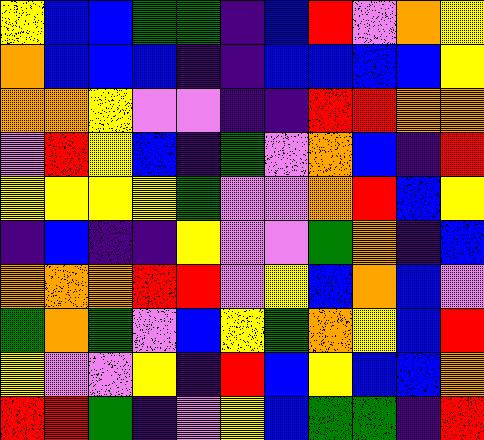[["yellow", "blue", "blue", "green", "green", "indigo", "blue", "red", "violet", "orange", "yellow"], ["orange", "blue", "blue", "blue", "indigo", "indigo", "blue", "blue", "blue", "blue", "yellow"], ["orange", "orange", "yellow", "violet", "violet", "indigo", "indigo", "red", "red", "orange", "orange"], ["violet", "red", "yellow", "blue", "indigo", "green", "violet", "orange", "blue", "indigo", "red"], ["yellow", "yellow", "yellow", "yellow", "green", "violet", "violet", "orange", "red", "blue", "yellow"], ["indigo", "blue", "indigo", "indigo", "yellow", "violet", "violet", "green", "orange", "indigo", "blue"], ["orange", "orange", "orange", "red", "red", "violet", "yellow", "blue", "orange", "blue", "violet"], ["green", "orange", "green", "violet", "blue", "yellow", "green", "orange", "yellow", "blue", "red"], ["yellow", "violet", "violet", "yellow", "indigo", "red", "blue", "yellow", "blue", "blue", "orange"], ["red", "red", "green", "indigo", "violet", "yellow", "blue", "green", "green", "indigo", "red"]]